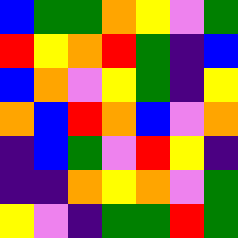[["blue", "green", "green", "orange", "yellow", "violet", "green"], ["red", "yellow", "orange", "red", "green", "indigo", "blue"], ["blue", "orange", "violet", "yellow", "green", "indigo", "yellow"], ["orange", "blue", "red", "orange", "blue", "violet", "orange"], ["indigo", "blue", "green", "violet", "red", "yellow", "indigo"], ["indigo", "indigo", "orange", "yellow", "orange", "violet", "green"], ["yellow", "violet", "indigo", "green", "green", "red", "green"]]